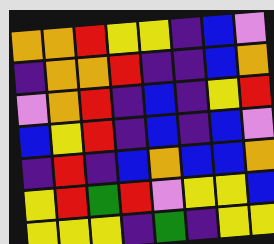[["orange", "orange", "red", "yellow", "yellow", "indigo", "blue", "violet"], ["indigo", "orange", "orange", "red", "indigo", "indigo", "blue", "orange"], ["violet", "orange", "red", "indigo", "blue", "indigo", "yellow", "red"], ["blue", "yellow", "red", "indigo", "blue", "indigo", "blue", "violet"], ["indigo", "red", "indigo", "blue", "orange", "blue", "blue", "orange"], ["yellow", "red", "green", "red", "violet", "yellow", "yellow", "blue"], ["yellow", "yellow", "yellow", "indigo", "green", "indigo", "yellow", "yellow"]]